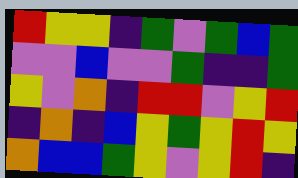[["red", "yellow", "yellow", "indigo", "green", "violet", "green", "blue", "green"], ["violet", "violet", "blue", "violet", "violet", "green", "indigo", "indigo", "green"], ["yellow", "violet", "orange", "indigo", "red", "red", "violet", "yellow", "red"], ["indigo", "orange", "indigo", "blue", "yellow", "green", "yellow", "red", "yellow"], ["orange", "blue", "blue", "green", "yellow", "violet", "yellow", "red", "indigo"]]